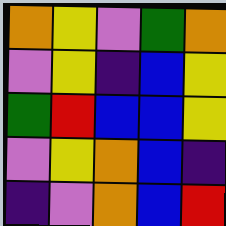[["orange", "yellow", "violet", "green", "orange"], ["violet", "yellow", "indigo", "blue", "yellow"], ["green", "red", "blue", "blue", "yellow"], ["violet", "yellow", "orange", "blue", "indigo"], ["indigo", "violet", "orange", "blue", "red"]]